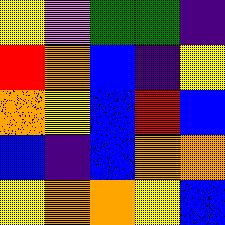[["yellow", "violet", "green", "green", "indigo"], ["red", "orange", "blue", "indigo", "yellow"], ["orange", "yellow", "blue", "red", "blue"], ["blue", "indigo", "blue", "orange", "orange"], ["yellow", "orange", "orange", "yellow", "blue"]]